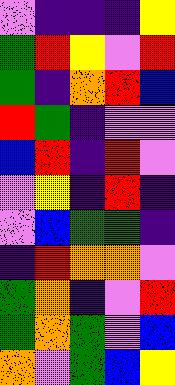[["violet", "indigo", "indigo", "indigo", "yellow"], ["green", "red", "yellow", "violet", "red"], ["green", "indigo", "orange", "red", "blue"], ["red", "green", "indigo", "violet", "violet"], ["blue", "red", "indigo", "red", "violet"], ["violet", "yellow", "indigo", "red", "indigo"], ["violet", "blue", "green", "green", "indigo"], ["indigo", "red", "orange", "orange", "violet"], ["green", "orange", "indigo", "violet", "red"], ["green", "orange", "green", "violet", "blue"], ["orange", "violet", "green", "blue", "yellow"]]